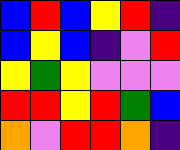[["blue", "red", "blue", "yellow", "red", "indigo"], ["blue", "yellow", "blue", "indigo", "violet", "red"], ["yellow", "green", "yellow", "violet", "violet", "violet"], ["red", "red", "yellow", "red", "green", "blue"], ["orange", "violet", "red", "red", "orange", "indigo"]]